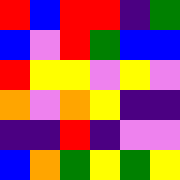[["red", "blue", "red", "red", "indigo", "green"], ["blue", "violet", "red", "green", "blue", "blue"], ["red", "yellow", "yellow", "violet", "yellow", "violet"], ["orange", "violet", "orange", "yellow", "indigo", "indigo"], ["indigo", "indigo", "red", "indigo", "violet", "violet"], ["blue", "orange", "green", "yellow", "green", "yellow"]]